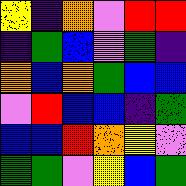[["yellow", "indigo", "orange", "violet", "red", "red"], ["indigo", "green", "blue", "violet", "green", "indigo"], ["orange", "blue", "orange", "green", "blue", "blue"], ["violet", "red", "blue", "blue", "indigo", "green"], ["blue", "blue", "red", "orange", "yellow", "violet"], ["green", "green", "violet", "yellow", "blue", "green"]]